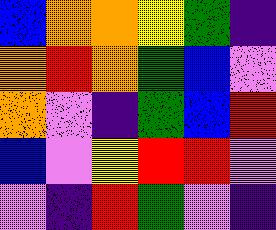[["blue", "orange", "orange", "yellow", "green", "indigo"], ["orange", "red", "orange", "green", "blue", "violet"], ["orange", "violet", "indigo", "green", "blue", "red"], ["blue", "violet", "yellow", "red", "red", "violet"], ["violet", "indigo", "red", "green", "violet", "indigo"]]